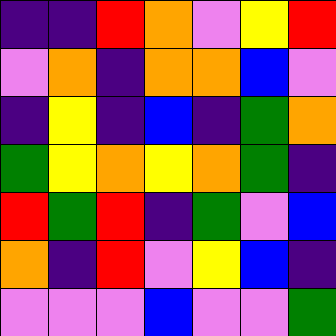[["indigo", "indigo", "red", "orange", "violet", "yellow", "red"], ["violet", "orange", "indigo", "orange", "orange", "blue", "violet"], ["indigo", "yellow", "indigo", "blue", "indigo", "green", "orange"], ["green", "yellow", "orange", "yellow", "orange", "green", "indigo"], ["red", "green", "red", "indigo", "green", "violet", "blue"], ["orange", "indigo", "red", "violet", "yellow", "blue", "indigo"], ["violet", "violet", "violet", "blue", "violet", "violet", "green"]]